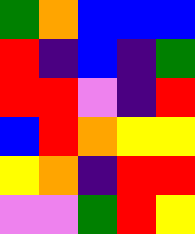[["green", "orange", "blue", "blue", "blue"], ["red", "indigo", "blue", "indigo", "green"], ["red", "red", "violet", "indigo", "red"], ["blue", "red", "orange", "yellow", "yellow"], ["yellow", "orange", "indigo", "red", "red"], ["violet", "violet", "green", "red", "yellow"]]